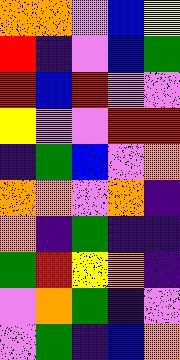[["orange", "orange", "violet", "blue", "yellow"], ["red", "indigo", "violet", "blue", "green"], ["red", "blue", "red", "violet", "violet"], ["yellow", "violet", "violet", "red", "red"], ["indigo", "green", "blue", "violet", "orange"], ["orange", "orange", "violet", "orange", "indigo"], ["orange", "indigo", "green", "indigo", "indigo"], ["green", "red", "yellow", "orange", "indigo"], ["violet", "orange", "green", "indigo", "violet"], ["violet", "green", "indigo", "blue", "orange"]]